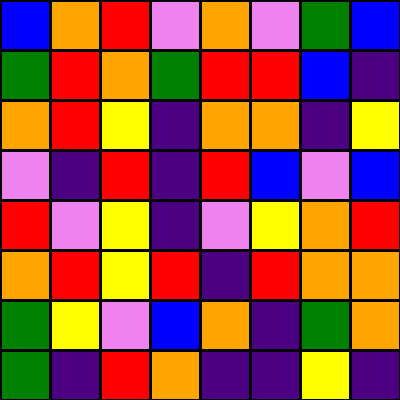[["blue", "orange", "red", "violet", "orange", "violet", "green", "blue"], ["green", "red", "orange", "green", "red", "red", "blue", "indigo"], ["orange", "red", "yellow", "indigo", "orange", "orange", "indigo", "yellow"], ["violet", "indigo", "red", "indigo", "red", "blue", "violet", "blue"], ["red", "violet", "yellow", "indigo", "violet", "yellow", "orange", "red"], ["orange", "red", "yellow", "red", "indigo", "red", "orange", "orange"], ["green", "yellow", "violet", "blue", "orange", "indigo", "green", "orange"], ["green", "indigo", "red", "orange", "indigo", "indigo", "yellow", "indigo"]]